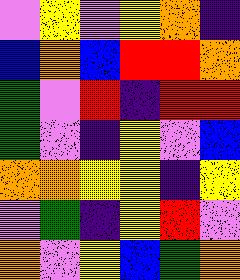[["violet", "yellow", "violet", "yellow", "orange", "indigo"], ["blue", "orange", "blue", "red", "red", "orange"], ["green", "violet", "red", "indigo", "red", "red"], ["green", "violet", "indigo", "yellow", "violet", "blue"], ["orange", "orange", "yellow", "yellow", "indigo", "yellow"], ["violet", "green", "indigo", "yellow", "red", "violet"], ["orange", "violet", "yellow", "blue", "green", "orange"]]